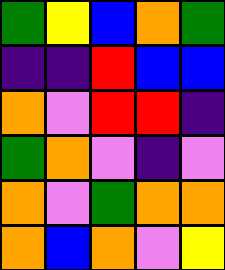[["green", "yellow", "blue", "orange", "green"], ["indigo", "indigo", "red", "blue", "blue"], ["orange", "violet", "red", "red", "indigo"], ["green", "orange", "violet", "indigo", "violet"], ["orange", "violet", "green", "orange", "orange"], ["orange", "blue", "orange", "violet", "yellow"]]